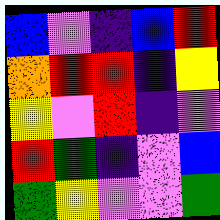[["blue", "violet", "indigo", "blue", "red"], ["orange", "red", "red", "indigo", "yellow"], ["yellow", "violet", "red", "indigo", "violet"], ["red", "green", "indigo", "violet", "blue"], ["green", "yellow", "violet", "violet", "green"]]